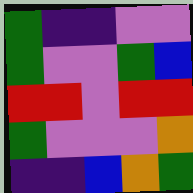[["green", "indigo", "indigo", "violet", "violet"], ["green", "violet", "violet", "green", "blue"], ["red", "red", "violet", "red", "red"], ["green", "violet", "violet", "violet", "orange"], ["indigo", "indigo", "blue", "orange", "green"]]